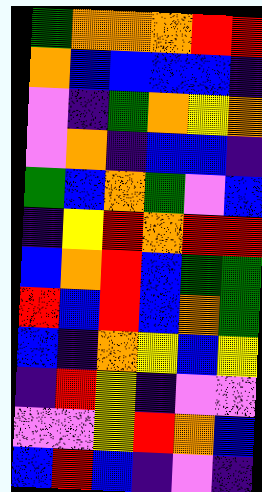[["green", "orange", "orange", "orange", "red", "red"], ["orange", "blue", "blue", "blue", "blue", "indigo"], ["violet", "indigo", "green", "orange", "yellow", "orange"], ["violet", "orange", "indigo", "blue", "blue", "indigo"], ["green", "blue", "orange", "green", "violet", "blue"], ["indigo", "yellow", "red", "orange", "red", "red"], ["blue", "orange", "red", "blue", "green", "green"], ["red", "blue", "red", "blue", "orange", "green"], ["blue", "indigo", "orange", "yellow", "blue", "yellow"], ["indigo", "red", "yellow", "indigo", "violet", "violet"], ["violet", "violet", "yellow", "red", "orange", "blue"], ["blue", "red", "blue", "indigo", "violet", "indigo"]]